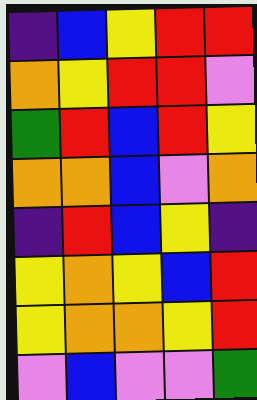[["indigo", "blue", "yellow", "red", "red"], ["orange", "yellow", "red", "red", "violet"], ["green", "red", "blue", "red", "yellow"], ["orange", "orange", "blue", "violet", "orange"], ["indigo", "red", "blue", "yellow", "indigo"], ["yellow", "orange", "yellow", "blue", "red"], ["yellow", "orange", "orange", "yellow", "red"], ["violet", "blue", "violet", "violet", "green"]]